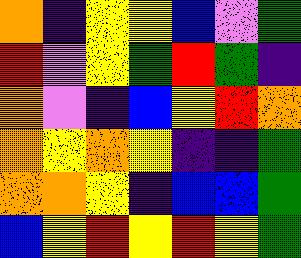[["orange", "indigo", "yellow", "yellow", "blue", "violet", "green"], ["red", "violet", "yellow", "green", "red", "green", "indigo"], ["orange", "violet", "indigo", "blue", "yellow", "red", "orange"], ["orange", "yellow", "orange", "yellow", "indigo", "indigo", "green"], ["orange", "orange", "yellow", "indigo", "blue", "blue", "green"], ["blue", "yellow", "red", "yellow", "red", "yellow", "green"]]